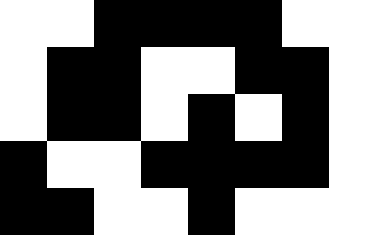[["white", "white", "black", "black", "black", "black", "white", "white"], ["white", "black", "black", "white", "white", "black", "black", "white"], ["white", "black", "black", "white", "black", "white", "black", "white"], ["black", "white", "white", "black", "black", "black", "black", "white"], ["black", "black", "white", "white", "black", "white", "white", "white"]]